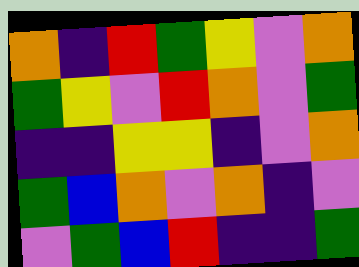[["orange", "indigo", "red", "green", "yellow", "violet", "orange"], ["green", "yellow", "violet", "red", "orange", "violet", "green"], ["indigo", "indigo", "yellow", "yellow", "indigo", "violet", "orange"], ["green", "blue", "orange", "violet", "orange", "indigo", "violet"], ["violet", "green", "blue", "red", "indigo", "indigo", "green"]]